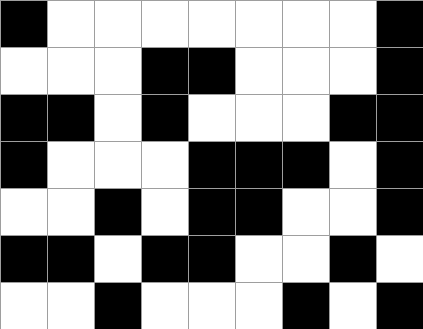[["black", "white", "white", "white", "white", "white", "white", "white", "black"], ["white", "white", "white", "black", "black", "white", "white", "white", "black"], ["black", "black", "white", "black", "white", "white", "white", "black", "black"], ["black", "white", "white", "white", "black", "black", "black", "white", "black"], ["white", "white", "black", "white", "black", "black", "white", "white", "black"], ["black", "black", "white", "black", "black", "white", "white", "black", "white"], ["white", "white", "black", "white", "white", "white", "black", "white", "black"]]